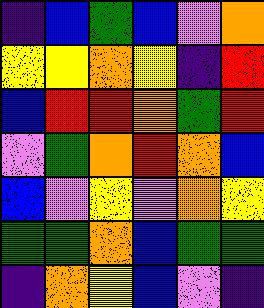[["indigo", "blue", "green", "blue", "violet", "orange"], ["yellow", "yellow", "orange", "yellow", "indigo", "red"], ["blue", "red", "red", "orange", "green", "red"], ["violet", "green", "orange", "red", "orange", "blue"], ["blue", "violet", "yellow", "violet", "orange", "yellow"], ["green", "green", "orange", "blue", "green", "green"], ["indigo", "orange", "yellow", "blue", "violet", "indigo"]]